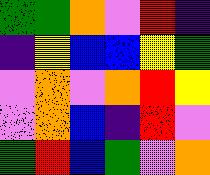[["green", "green", "orange", "violet", "red", "indigo"], ["indigo", "yellow", "blue", "blue", "yellow", "green"], ["violet", "orange", "violet", "orange", "red", "yellow"], ["violet", "orange", "blue", "indigo", "red", "violet"], ["green", "red", "blue", "green", "violet", "orange"]]